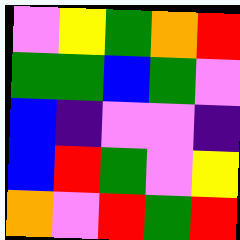[["violet", "yellow", "green", "orange", "red"], ["green", "green", "blue", "green", "violet"], ["blue", "indigo", "violet", "violet", "indigo"], ["blue", "red", "green", "violet", "yellow"], ["orange", "violet", "red", "green", "red"]]